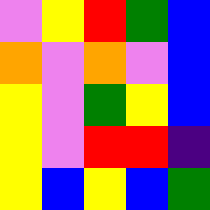[["violet", "yellow", "red", "green", "blue"], ["orange", "violet", "orange", "violet", "blue"], ["yellow", "violet", "green", "yellow", "blue"], ["yellow", "violet", "red", "red", "indigo"], ["yellow", "blue", "yellow", "blue", "green"]]